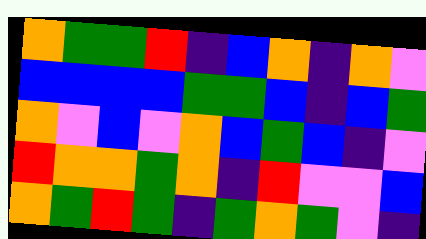[["orange", "green", "green", "red", "indigo", "blue", "orange", "indigo", "orange", "violet"], ["blue", "blue", "blue", "blue", "green", "green", "blue", "indigo", "blue", "green"], ["orange", "violet", "blue", "violet", "orange", "blue", "green", "blue", "indigo", "violet"], ["red", "orange", "orange", "green", "orange", "indigo", "red", "violet", "violet", "blue"], ["orange", "green", "red", "green", "indigo", "green", "orange", "green", "violet", "indigo"]]